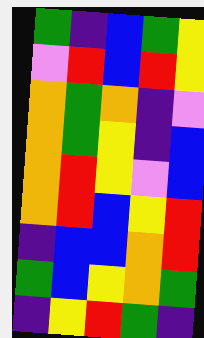[["green", "indigo", "blue", "green", "yellow"], ["violet", "red", "blue", "red", "yellow"], ["orange", "green", "orange", "indigo", "violet"], ["orange", "green", "yellow", "indigo", "blue"], ["orange", "red", "yellow", "violet", "blue"], ["orange", "red", "blue", "yellow", "red"], ["indigo", "blue", "blue", "orange", "red"], ["green", "blue", "yellow", "orange", "green"], ["indigo", "yellow", "red", "green", "indigo"]]